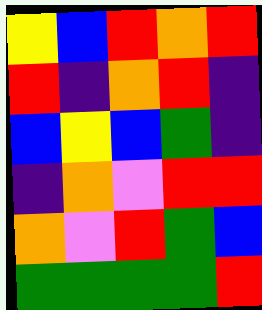[["yellow", "blue", "red", "orange", "red"], ["red", "indigo", "orange", "red", "indigo"], ["blue", "yellow", "blue", "green", "indigo"], ["indigo", "orange", "violet", "red", "red"], ["orange", "violet", "red", "green", "blue"], ["green", "green", "green", "green", "red"]]